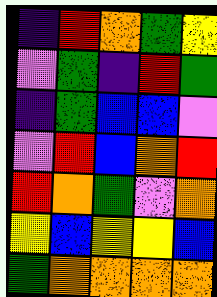[["indigo", "red", "orange", "green", "yellow"], ["violet", "green", "indigo", "red", "green"], ["indigo", "green", "blue", "blue", "violet"], ["violet", "red", "blue", "orange", "red"], ["red", "orange", "green", "violet", "orange"], ["yellow", "blue", "yellow", "yellow", "blue"], ["green", "orange", "orange", "orange", "orange"]]